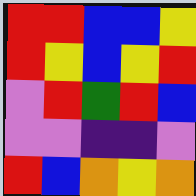[["red", "red", "blue", "blue", "yellow"], ["red", "yellow", "blue", "yellow", "red"], ["violet", "red", "green", "red", "blue"], ["violet", "violet", "indigo", "indigo", "violet"], ["red", "blue", "orange", "yellow", "orange"]]